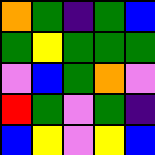[["orange", "green", "indigo", "green", "blue"], ["green", "yellow", "green", "green", "green"], ["violet", "blue", "green", "orange", "violet"], ["red", "green", "violet", "green", "indigo"], ["blue", "yellow", "violet", "yellow", "blue"]]